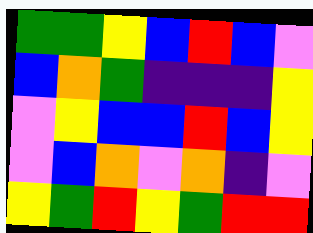[["green", "green", "yellow", "blue", "red", "blue", "violet"], ["blue", "orange", "green", "indigo", "indigo", "indigo", "yellow"], ["violet", "yellow", "blue", "blue", "red", "blue", "yellow"], ["violet", "blue", "orange", "violet", "orange", "indigo", "violet"], ["yellow", "green", "red", "yellow", "green", "red", "red"]]